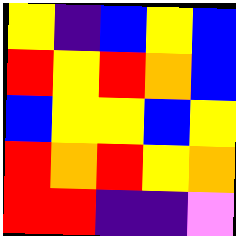[["yellow", "indigo", "blue", "yellow", "blue"], ["red", "yellow", "red", "orange", "blue"], ["blue", "yellow", "yellow", "blue", "yellow"], ["red", "orange", "red", "yellow", "orange"], ["red", "red", "indigo", "indigo", "violet"]]